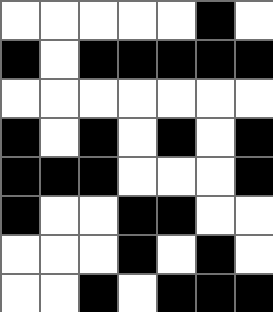[["white", "white", "white", "white", "white", "black", "white"], ["black", "white", "black", "black", "black", "black", "black"], ["white", "white", "white", "white", "white", "white", "white"], ["black", "white", "black", "white", "black", "white", "black"], ["black", "black", "black", "white", "white", "white", "black"], ["black", "white", "white", "black", "black", "white", "white"], ["white", "white", "white", "black", "white", "black", "white"], ["white", "white", "black", "white", "black", "black", "black"]]